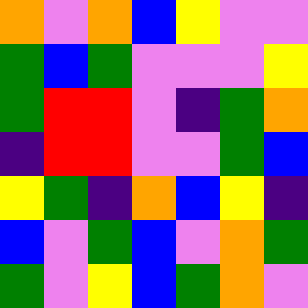[["orange", "violet", "orange", "blue", "yellow", "violet", "violet"], ["green", "blue", "green", "violet", "violet", "violet", "yellow"], ["green", "red", "red", "violet", "indigo", "green", "orange"], ["indigo", "red", "red", "violet", "violet", "green", "blue"], ["yellow", "green", "indigo", "orange", "blue", "yellow", "indigo"], ["blue", "violet", "green", "blue", "violet", "orange", "green"], ["green", "violet", "yellow", "blue", "green", "orange", "violet"]]